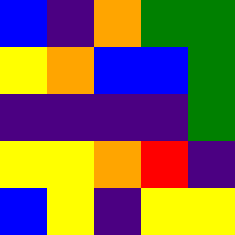[["blue", "indigo", "orange", "green", "green"], ["yellow", "orange", "blue", "blue", "green"], ["indigo", "indigo", "indigo", "indigo", "green"], ["yellow", "yellow", "orange", "red", "indigo"], ["blue", "yellow", "indigo", "yellow", "yellow"]]